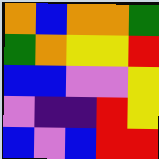[["orange", "blue", "orange", "orange", "green"], ["green", "orange", "yellow", "yellow", "red"], ["blue", "blue", "violet", "violet", "yellow"], ["violet", "indigo", "indigo", "red", "yellow"], ["blue", "violet", "blue", "red", "red"]]